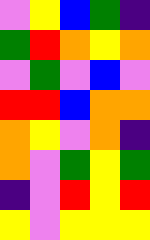[["violet", "yellow", "blue", "green", "indigo"], ["green", "red", "orange", "yellow", "orange"], ["violet", "green", "violet", "blue", "violet"], ["red", "red", "blue", "orange", "orange"], ["orange", "yellow", "violet", "orange", "indigo"], ["orange", "violet", "green", "yellow", "green"], ["indigo", "violet", "red", "yellow", "red"], ["yellow", "violet", "yellow", "yellow", "yellow"]]